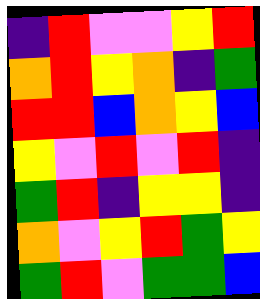[["indigo", "red", "violet", "violet", "yellow", "red"], ["orange", "red", "yellow", "orange", "indigo", "green"], ["red", "red", "blue", "orange", "yellow", "blue"], ["yellow", "violet", "red", "violet", "red", "indigo"], ["green", "red", "indigo", "yellow", "yellow", "indigo"], ["orange", "violet", "yellow", "red", "green", "yellow"], ["green", "red", "violet", "green", "green", "blue"]]